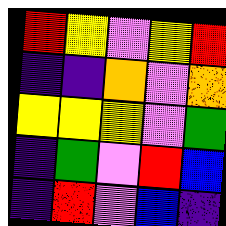[["red", "yellow", "violet", "yellow", "red"], ["indigo", "indigo", "orange", "violet", "orange"], ["yellow", "yellow", "yellow", "violet", "green"], ["indigo", "green", "violet", "red", "blue"], ["indigo", "red", "violet", "blue", "indigo"]]